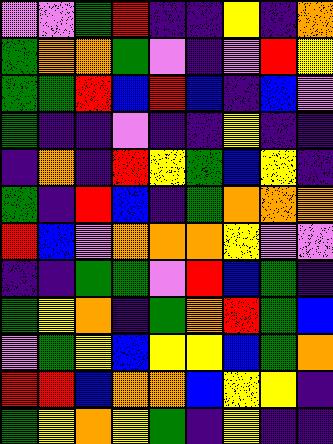[["violet", "violet", "green", "red", "indigo", "indigo", "yellow", "indigo", "orange"], ["green", "orange", "orange", "green", "violet", "indigo", "violet", "red", "yellow"], ["green", "green", "red", "blue", "red", "blue", "indigo", "blue", "violet"], ["green", "indigo", "indigo", "violet", "indigo", "indigo", "yellow", "indigo", "indigo"], ["indigo", "orange", "indigo", "red", "yellow", "green", "blue", "yellow", "indigo"], ["green", "indigo", "red", "blue", "indigo", "green", "orange", "orange", "orange"], ["red", "blue", "violet", "orange", "orange", "orange", "yellow", "violet", "violet"], ["indigo", "indigo", "green", "green", "violet", "red", "blue", "green", "indigo"], ["green", "yellow", "orange", "indigo", "green", "orange", "red", "green", "blue"], ["violet", "green", "yellow", "blue", "yellow", "yellow", "blue", "green", "orange"], ["red", "red", "blue", "orange", "orange", "blue", "yellow", "yellow", "indigo"], ["green", "yellow", "orange", "yellow", "green", "indigo", "yellow", "indigo", "indigo"]]